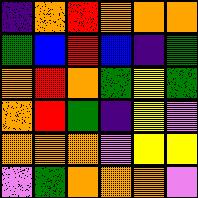[["indigo", "orange", "red", "orange", "orange", "orange"], ["green", "blue", "red", "blue", "indigo", "green"], ["orange", "red", "orange", "green", "yellow", "green"], ["orange", "red", "green", "indigo", "yellow", "violet"], ["orange", "orange", "orange", "violet", "yellow", "yellow"], ["violet", "green", "orange", "orange", "orange", "violet"]]